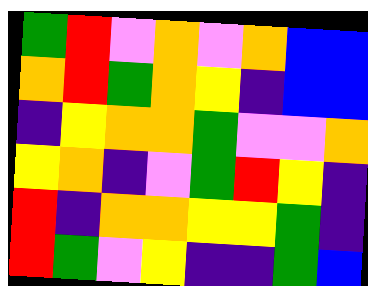[["green", "red", "violet", "orange", "violet", "orange", "blue", "blue"], ["orange", "red", "green", "orange", "yellow", "indigo", "blue", "blue"], ["indigo", "yellow", "orange", "orange", "green", "violet", "violet", "orange"], ["yellow", "orange", "indigo", "violet", "green", "red", "yellow", "indigo"], ["red", "indigo", "orange", "orange", "yellow", "yellow", "green", "indigo"], ["red", "green", "violet", "yellow", "indigo", "indigo", "green", "blue"]]